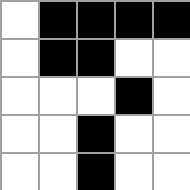[["white", "black", "black", "black", "black"], ["white", "black", "black", "white", "white"], ["white", "white", "white", "black", "white"], ["white", "white", "black", "white", "white"], ["white", "white", "black", "white", "white"]]